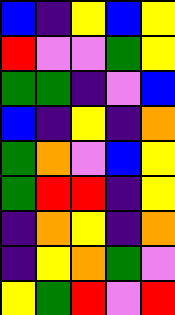[["blue", "indigo", "yellow", "blue", "yellow"], ["red", "violet", "violet", "green", "yellow"], ["green", "green", "indigo", "violet", "blue"], ["blue", "indigo", "yellow", "indigo", "orange"], ["green", "orange", "violet", "blue", "yellow"], ["green", "red", "red", "indigo", "yellow"], ["indigo", "orange", "yellow", "indigo", "orange"], ["indigo", "yellow", "orange", "green", "violet"], ["yellow", "green", "red", "violet", "red"]]